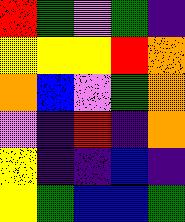[["red", "green", "violet", "green", "indigo"], ["yellow", "yellow", "yellow", "red", "orange"], ["orange", "blue", "violet", "green", "orange"], ["violet", "indigo", "red", "indigo", "orange"], ["yellow", "indigo", "indigo", "blue", "indigo"], ["yellow", "green", "blue", "blue", "green"]]